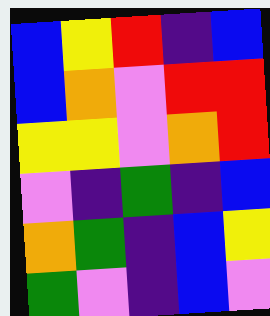[["blue", "yellow", "red", "indigo", "blue"], ["blue", "orange", "violet", "red", "red"], ["yellow", "yellow", "violet", "orange", "red"], ["violet", "indigo", "green", "indigo", "blue"], ["orange", "green", "indigo", "blue", "yellow"], ["green", "violet", "indigo", "blue", "violet"]]